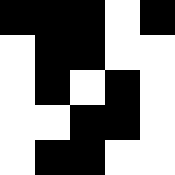[["black", "black", "black", "white", "black"], ["white", "black", "black", "white", "white"], ["white", "black", "white", "black", "white"], ["white", "white", "black", "black", "white"], ["white", "black", "black", "white", "white"]]